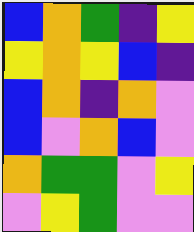[["blue", "orange", "green", "indigo", "yellow"], ["yellow", "orange", "yellow", "blue", "indigo"], ["blue", "orange", "indigo", "orange", "violet"], ["blue", "violet", "orange", "blue", "violet"], ["orange", "green", "green", "violet", "yellow"], ["violet", "yellow", "green", "violet", "violet"]]